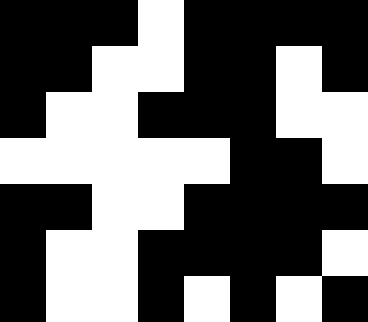[["black", "black", "black", "white", "black", "black", "black", "black"], ["black", "black", "white", "white", "black", "black", "white", "black"], ["black", "white", "white", "black", "black", "black", "white", "white"], ["white", "white", "white", "white", "white", "black", "black", "white"], ["black", "black", "white", "white", "black", "black", "black", "black"], ["black", "white", "white", "black", "black", "black", "black", "white"], ["black", "white", "white", "black", "white", "black", "white", "black"]]